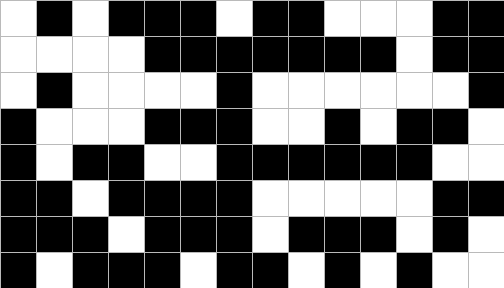[["white", "black", "white", "black", "black", "black", "white", "black", "black", "white", "white", "white", "black", "black"], ["white", "white", "white", "white", "black", "black", "black", "black", "black", "black", "black", "white", "black", "black"], ["white", "black", "white", "white", "white", "white", "black", "white", "white", "white", "white", "white", "white", "black"], ["black", "white", "white", "white", "black", "black", "black", "white", "white", "black", "white", "black", "black", "white"], ["black", "white", "black", "black", "white", "white", "black", "black", "black", "black", "black", "black", "white", "white"], ["black", "black", "white", "black", "black", "black", "black", "white", "white", "white", "white", "white", "black", "black"], ["black", "black", "black", "white", "black", "black", "black", "white", "black", "black", "black", "white", "black", "white"], ["black", "white", "black", "black", "black", "white", "black", "black", "white", "black", "white", "black", "white", "white"]]